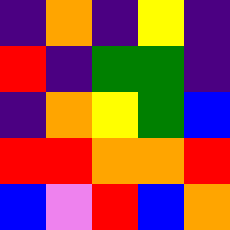[["indigo", "orange", "indigo", "yellow", "indigo"], ["red", "indigo", "green", "green", "indigo"], ["indigo", "orange", "yellow", "green", "blue"], ["red", "red", "orange", "orange", "red"], ["blue", "violet", "red", "blue", "orange"]]